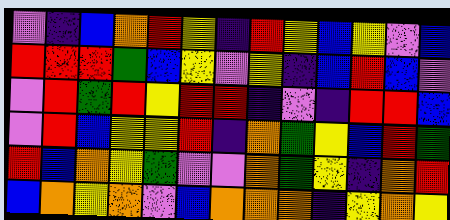[["violet", "indigo", "blue", "orange", "red", "yellow", "indigo", "red", "yellow", "blue", "yellow", "violet", "blue"], ["red", "red", "red", "green", "blue", "yellow", "violet", "yellow", "indigo", "blue", "red", "blue", "violet"], ["violet", "red", "green", "red", "yellow", "red", "red", "indigo", "violet", "indigo", "red", "red", "blue"], ["violet", "red", "blue", "yellow", "yellow", "red", "indigo", "orange", "green", "yellow", "blue", "red", "green"], ["red", "blue", "orange", "yellow", "green", "violet", "violet", "orange", "green", "yellow", "indigo", "orange", "red"], ["blue", "orange", "yellow", "orange", "violet", "blue", "orange", "orange", "orange", "indigo", "yellow", "orange", "yellow"]]